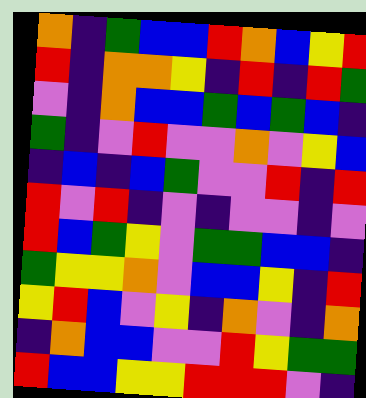[["orange", "indigo", "green", "blue", "blue", "red", "orange", "blue", "yellow", "red"], ["red", "indigo", "orange", "orange", "yellow", "indigo", "red", "indigo", "red", "green"], ["violet", "indigo", "orange", "blue", "blue", "green", "blue", "green", "blue", "indigo"], ["green", "indigo", "violet", "red", "violet", "violet", "orange", "violet", "yellow", "blue"], ["indigo", "blue", "indigo", "blue", "green", "violet", "violet", "red", "indigo", "red"], ["red", "violet", "red", "indigo", "violet", "indigo", "violet", "violet", "indigo", "violet"], ["red", "blue", "green", "yellow", "violet", "green", "green", "blue", "blue", "indigo"], ["green", "yellow", "yellow", "orange", "violet", "blue", "blue", "yellow", "indigo", "red"], ["yellow", "red", "blue", "violet", "yellow", "indigo", "orange", "violet", "indigo", "orange"], ["indigo", "orange", "blue", "blue", "violet", "violet", "red", "yellow", "green", "green"], ["red", "blue", "blue", "yellow", "yellow", "red", "red", "red", "violet", "indigo"]]